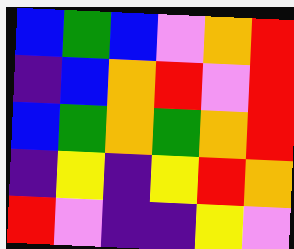[["blue", "green", "blue", "violet", "orange", "red"], ["indigo", "blue", "orange", "red", "violet", "red"], ["blue", "green", "orange", "green", "orange", "red"], ["indigo", "yellow", "indigo", "yellow", "red", "orange"], ["red", "violet", "indigo", "indigo", "yellow", "violet"]]